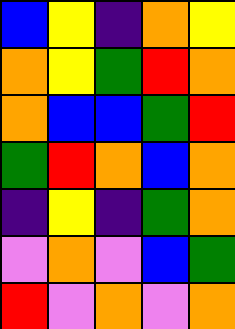[["blue", "yellow", "indigo", "orange", "yellow"], ["orange", "yellow", "green", "red", "orange"], ["orange", "blue", "blue", "green", "red"], ["green", "red", "orange", "blue", "orange"], ["indigo", "yellow", "indigo", "green", "orange"], ["violet", "orange", "violet", "blue", "green"], ["red", "violet", "orange", "violet", "orange"]]